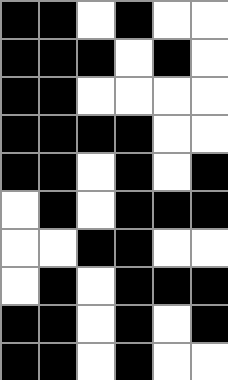[["black", "black", "white", "black", "white", "white"], ["black", "black", "black", "white", "black", "white"], ["black", "black", "white", "white", "white", "white"], ["black", "black", "black", "black", "white", "white"], ["black", "black", "white", "black", "white", "black"], ["white", "black", "white", "black", "black", "black"], ["white", "white", "black", "black", "white", "white"], ["white", "black", "white", "black", "black", "black"], ["black", "black", "white", "black", "white", "black"], ["black", "black", "white", "black", "white", "white"]]